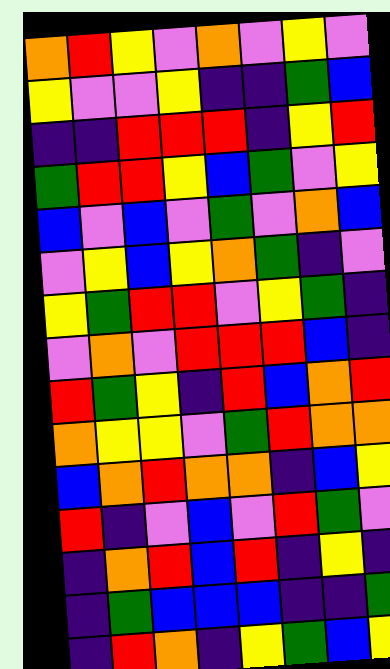[["orange", "red", "yellow", "violet", "orange", "violet", "yellow", "violet"], ["yellow", "violet", "violet", "yellow", "indigo", "indigo", "green", "blue"], ["indigo", "indigo", "red", "red", "red", "indigo", "yellow", "red"], ["green", "red", "red", "yellow", "blue", "green", "violet", "yellow"], ["blue", "violet", "blue", "violet", "green", "violet", "orange", "blue"], ["violet", "yellow", "blue", "yellow", "orange", "green", "indigo", "violet"], ["yellow", "green", "red", "red", "violet", "yellow", "green", "indigo"], ["violet", "orange", "violet", "red", "red", "red", "blue", "indigo"], ["red", "green", "yellow", "indigo", "red", "blue", "orange", "red"], ["orange", "yellow", "yellow", "violet", "green", "red", "orange", "orange"], ["blue", "orange", "red", "orange", "orange", "indigo", "blue", "yellow"], ["red", "indigo", "violet", "blue", "violet", "red", "green", "violet"], ["indigo", "orange", "red", "blue", "red", "indigo", "yellow", "indigo"], ["indigo", "green", "blue", "blue", "blue", "indigo", "indigo", "green"], ["indigo", "red", "orange", "indigo", "yellow", "green", "blue", "yellow"]]